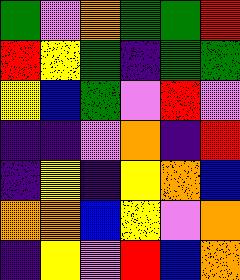[["green", "violet", "orange", "green", "green", "red"], ["red", "yellow", "green", "indigo", "green", "green"], ["yellow", "blue", "green", "violet", "red", "violet"], ["indigo", "indigo", "violet", "orange", "indigo", "red"], ["indigo", "yellow", "indigo", "yellow", "orange", "blue"], ["orange", "orange", "blue", "yellow", "violet", "orange"], ["indigo", "yellow", "violet", "red", "blue", "orange"]]